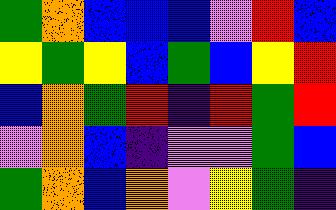[["green", "orange", "blue", "blue", "blue", "violet", "red", "blue"], ["yellow", "green", "yellow", "blue", "green", "blue", "yellow", "red"], ["blue", "orange", "green", "red", "indigo", "red", "green", "red"], ["violet", "orange", "blue", "indigo", "violet", "violet", "green", "blue"], ["green", "orange", "blue", "orange", "violet", "yellow", "green", "indigo"]]